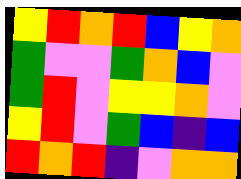[["yellow", "red", "orange", "red", "blue", "yellow", "orange"], ["green", "violet", "violet", "green", "orange", "blue", "violet"], ["green", "red", "violet", "yellow", "yellow", "orange", "violet"], ["yellow", "red", "violet", "green", "blue", "indigo", "blue"], ["red", "orange", "red", "indigo", "violet", "orange", "orange"]]